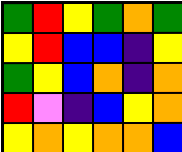[["green", "red", "yellow", "green", "orange", "green"], ["yellow", "red", "blue", "blue", "indigo", "yellow"], ["green", "yellow", "blue", "orange", "indigo", "orange"], ["red", "violet", "indigo", "blue", "yellow", "orange"], ["yellow", "orange", "yellow", "orange", "orange", "blue"]]